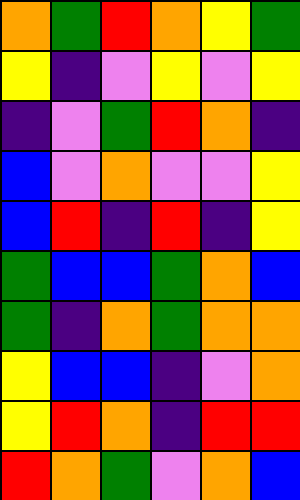[["orange", "green", "red", "orange", "yellow", "green"], ["yellow", "indigo", "violet", "yellow", "violet", "yellow"], ["indigo", "violet", "green", "red", "orange", "indigo"], ["blue", "violet", "orange", "violet", "violet", "yellow"], ["blue", "red", "indigo", "red", "indigo", "yellow"], ["green", "blue", "blue", "green", "orange", "blue"], ["green", "indigo", "orange", "green", "orange", "orange"], ["yellow", "blue", "blue", "indigo", "violet", "orange"], ["yellow", "red", "orange", "indigo", "red", "red"], ["red", "orange", "green", "violet", "orange", "blue"]]